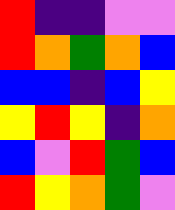[["red", "indigo", "indigo", "violet", "violet"], ["red", "orange", "green", "orange", "blue"], ["blue", "blue", "indigo", "blue", "yellow"], ["yellow", "red", "yellow", "indigo", "orange"], ["blue", "violet", "red", "green", "blue"], ["red", "yellow", "orange", "green", "violet"]]